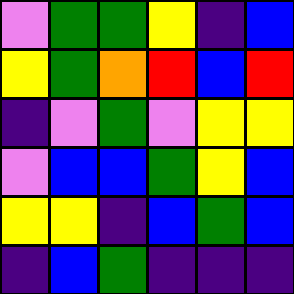[["violet", "green", "green", "yellow", "indigo", "blue"], ["yellow", "green", "orange", "red", "blue", "red"], ["indigo", "violet", "green", "violet", "yellow", "yellow"], ["violet", "blue", "blue", "green", "yellow", "blue"], ["yellow", "yellow", "indigo", "blue", "green", "blue"], ["indigo", "blue", "green", "indigo", "indigo", "indigo"]]